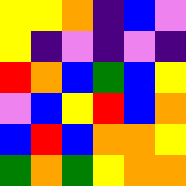[["yellow", "yellow", "orange", "indigo", "blue", "violet"], ["yellow", "indigo", "violet", "indigo", "violet", "indigo"], ["red", "orange", "blue", "green", "blue", "yellow"], ["violet", "blue", "yellow", "red", "blue", "orange"], ["blue", "red", "blue", "orange", "orange", "yellow"], ["green", "orange", "green", "yellow", "orange", "orange"]]